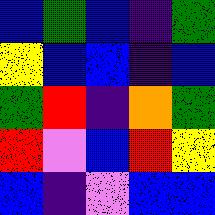[["blue", "green", "blue", "indigo", "green"], ["yellow", "blue", "blue", "indigo", "blue"], ["green", "red", "indigo", "orange", "green"], ["red", "violet", "blue", "red", "yellow"], ["blue", "indigo", "violet", "blue", "blue"]]